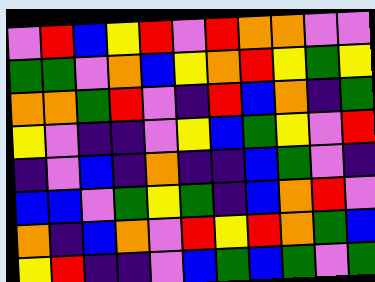[["violet", "red", "blue", "yellow", "red", "violet", "red", "orange", "orange", "violet", "violet"], ["green", "green", "violet", "orange", "blue", "yellow", "orange", "red", "yellow", "green", "yellow"], ["orange", "orange", "green", "red", "violet", "indigo", "red", "blue", "orange", "indigo", "green"], ["yellow", "violet", "indigo", "indigo", "violet", "yellow", "blue", "green", "yellow", "violet", "red"], ["indigo", "violet", "blue", "indigo", "orange", "indigo", "indigo", "blue", "green", "violet", "indigo"], ["blue", "blue", "violet", "green", "yellow", "green", "indigo", "blue", "orange", "red", "violet"], ["orange", "indigo", "blue", "orange", "violet", "red", "yellow", "red", "orange", "green", "blue"], ["yellow", "red", "indigo", "indigo", "violet", "blue", "green", "blue", "green", "violet", "green"]]